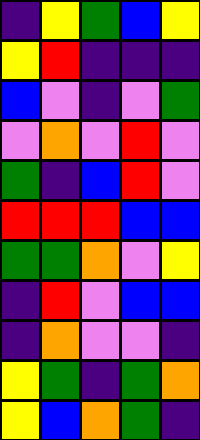[["indigo", "yellow", "green", "blue", "yellow"], ["yellow", "red", "indigo", "indigo", "indigo"], ["blue", "violet", "indigo", "violet", "green"], ["violet", "orange", "violet", "red", "violet"], ["green", "indigo", "blue", "red", "violet"], ["red", "red", "red", "blue", "blue"], ["green", "green", "orange", "violet", "yellow"], ["indigo", "red", "violet", "blue", "blue"], ["indigo", "orange", "violet", "violet", "indigo"], ["yellow", "green", "indigo", "green", "orange"], ["yellow", "blue", "orange", "green", "indigo"]]